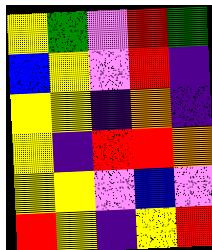[["yellow", "green", "violet", "red", "green"], ["blue", "yellow", "violet", "red", "indigo"], ["yellow", "yellow", "indigo", "orange", "indigo"], ["yellow", "indigo", "red", "red", "orange"], ["yellow", "yellow", "violet", "blue", "violet"], ["red", "yellow", "indigo", "yellow", "red"]]